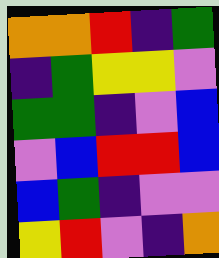[["orange", "orange", "red", "indigo", "green"], ["indigo", "green", "yellow", "yellow", "violet"], ["green", "green", "indigo", "violet", "blue"], ["violet", "blue", "red", "red", "blue"], ["blue", "green", "indigo", "violet", "violet"], ["yellow", "red", "violet", "indigo", "orange"]]